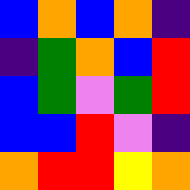[["blue", "orange", "blue", "orange", "indigo"], ["indigo", "green", "orange", "blue", "red"], ["blue", "green", "violet", "green", "red"], ["blue", "blue", "red", "violet", "indigo"], ["orange", "red", "red", "yellow", "orange"]]